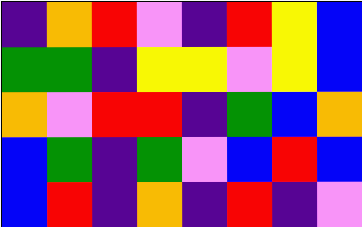[["indigo", "orange", "red", "violet", "indigo", "red", "yellow", "blue"], ["green", "green", "indigo", "yellow", "yellow", "violet", "yellow", "blue"], ["orange", "violet", "red", "red", "indigo", "green", "blue", "orange"], ["blue", "green", "indigo", "green", "violet", "blue", "red", "blue"], ["blue", "red", "indigo", "orange", "indigo", "red", "indigo", "violet"]]